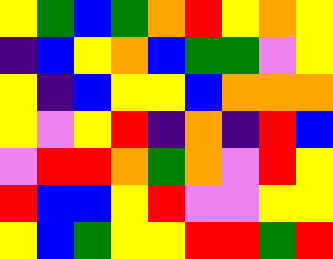[["yellow", "green", "blue", "green", "orange", "red", "yellow", "orange", "yellow"], ["indigo", "blue", "yellow", "orange", "blue", "green", "green", "violet", "yellow"], ["yellow", "indigo", "blue", "yellow", "yellow", "blue", "orange", "orange", "orange"], ["yellow", "violet", "yellow", "red", "indigo", "orange", "indigo", "red", "blue"], ["violet", "red", "red", "orange", "green", "orange", "violet", "red", "yellow"], ["red", "blue", "blue", "yellow", "red", "violet", "violet", "yellow", "yellow"], ["yellow", "blue", "green", "yellow", "yellow", "red", "red", "green", "red"]]